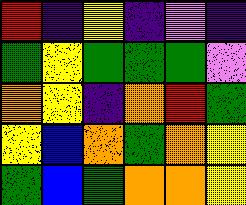[["red", "indigo", "yellow", "indigo", "violet", "indigo"], ["green", "yellow", "green", "green", "green", "violet"], ["orange", "yellow", "indigo", "orange", "red", "green"], ["yellow", "blue", "orange", "green", "orange", "yellow"], ["green", "blue", "green", "orange", "orange", "yellow"]]